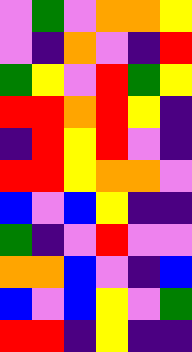[["violet", "green", "violet", "orange", "orange", "yellow"], ["violet", "indigo", "orange", "violet", "indigo", "red"], ["green", "yellow", "violet", "red", "green", "yellow"], ["red", "red", "orange", "red", "yellow", "indigo"], ["indigo", "red", "yellow", "red", "violet", "indigo"], ["red", "red", "yellow", "orange", "orange", "violet"], ["blue", "violet", "blue", "yellow", "indigo", "indigo"], ["green", "indigo", "violet", "red", "violet", "violet"], ["orange", "orange", "blue", "violet", "indigo", "blue"], ["blue", "violet", "blue", "yellow", "violet", "green"], ["red", "red", "indigo", "yellow", "indigo", "indigo"]]